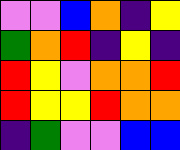[["violet", "violet", "blue", "orange", "indigo", "yellow"], ["green", "orange", "red", "indigo", "yellow", "indigo"], ["red", "yellow", "violet", "orange", "orange", "red"], ["red", "yellow", "yellow", "red", "orange", "orange"], ["indigo", "green", "violet", "violet", "blue", "blue"]]